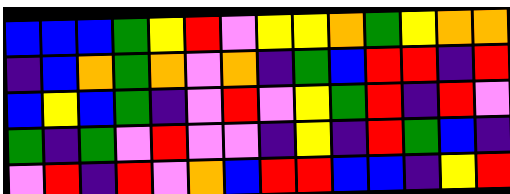[["blue", "blue", "blue", "green", "yellow", "red", "violet", "yellow", "yellow", "orange", "green", "yellow", "orange", "orange"], ["indigo", "blue", "orange", "green", "orange", "violet", "orange", "indigo", "green", "blue", "red", "red", "indigo", "red"], ["blue", "yellow", "blue", "green", "indigo", "violet", "red", "violet", "yellow", "green", "red", "indigo", "red", "violet"], ["green", "indigo", "green", "violet", "red", "violet", "violet", "indigo", "yellow", "indigo", "red", "green", "blue", "indigo"], ["violet", "red", "indigo", "red", "violet", "orange", "blue", "red", "red", "blue", "blue", "indigo", "yellow", "red"]]